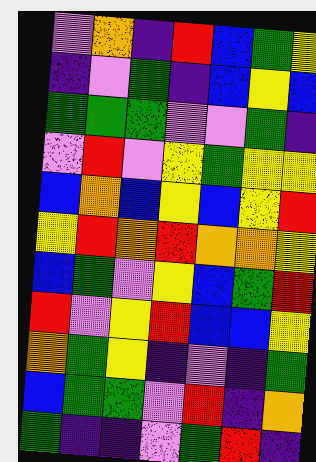[["violet", "orange", "indigo", "red", "blue", "green", "yellow"], ["indigo", "violet", "green", "indigo", "blue", "yellow", "blue"], ["green", "green", "green", "violet", "violet", "green", "indigo"], ["violet", "red", "violet", "yellow", "green", "yellow", "yellow"], ["blue", "orange", "blue", "yellow", "blue", "yellow", "red"], ["yellow", "red", "orange", "red", "orange", "orange", "yellow"], ["blue", "green", "violet", "yellow", "blue", "green", "red"], ["red", "violet", "yellow", "red", "blue", "blue", "yellow"], ["orange", "green", "yellow", "indigo", "violet", "indigo", "green"], ["blue", "green", "green", "violet", "red", "indigo", "orange"], ["green", "indigo", "indigo", "violet", "green", "red", "indigo"]]